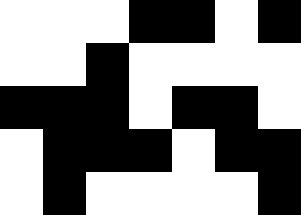[["white", "white", "white", "black", "black", "white", "black"], ["white", "white", "black", "white", "white", "white", "white"], ["black", "black", "black", "white", "black", "black", "white"], ["white", "black", "black", "black", "white", "black", "black"], ["white", "black", "white", "white", "white", "white", "black"]]